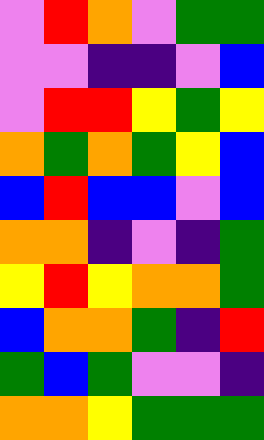[["violet", "red", "orange", "violet", "green", "green"], ["violet", "violet", "indigo", "indigo", "violet", "blue"], ["violet", "red", "red", "yellow", "green", "yellow"], ["orange", "green", "orange", "green", "yellow", "blue"], ["blue", "red", "blue", "blue", "violet", "blue"], ["orange", "orange", "indigo", "violet", "indigo", "green"], ["yellow", "red", "yellow", "orange", "orange", "green"], ["blue", "orange", "orange", "green", "indigo", "red"], ["green", "blue", "green", "violet", "violet", "indigo"], ["orange", "orange", "yellow", "green", "green", "green"]]